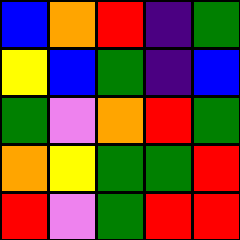[["blue", "orange", "red", "indigo", "green"], ["yellow", "blue", "green", "indigo", "blue"], ["green", "violet", "orange", "red", "green"], ["orange", "yellow", "green", "green", "red"], ["red", "violet", "green", "red", "red"]]